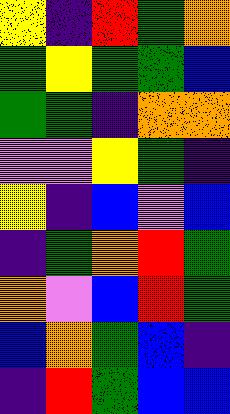[["yellow", "indigo", "red", "green", "orange"], ["green", "yellow", "green", "green", "blue"], ["green", "green", "indigo", "orange", "orange"], ["violet", "violet", "yellow", "green", "indigo"], ["yellow", "indigo", "blue", "violet", "blue"], ["indigo", "green", "orange", "red", "green"], ["orange", "violet", "blue", "red", "green"], ["blue", "orange", "green", "blue", "indigo"], ["indigo", "red", "green", "blue", "blue"]]